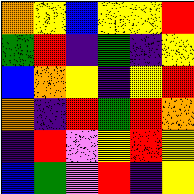[["orange", "yellow", "blue", "yellow", "yellow", "red"], ["green", "red", "indigo", "green", "indigo", "yellow"], ["blue", "orange", "yellow", "indigo", "yellow", "red"], ["orange", "indigo", "red", "green", "red", "orange"], ["indigo", "red", "violet", "yellow", "red", "yellow"], ["blue", "green", "violet", "red", "indigo", "yellow"]]